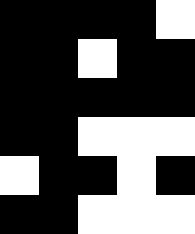[["black", "black", "black", "black", "white"], ["black", "black", "white", "black", "black"], ["black", "black", "black", "black", "black"], ["black", "black", "white", "white", "white"], ["white", "black", "black", "white", "black"], ["black", "black", "white", "white", "white"]]